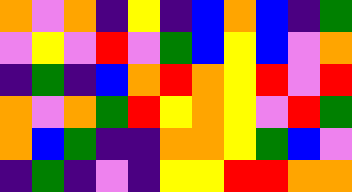[["orange", "violet", "orange", "indigo", "yellow", "indigo", "blue", "orange", "blue", "indigo", "green"], ["violet", "yellow", "violet", "red", "violet", "green", "blue", "yellow", "blue", "violet", "orange"], ["indigo", "green", "indigo", "blue", "orange", "red", "orange", "yellow", "red", "violet", "red"], ["orange", "violet", "orange", "green", "red", "yellow", "orange", "yellow", "violet", "red", "green"], ["orange", "blue", "green", "indigo", "indigo", "orange", "orange", "yellow", "green", "blue", "violet"], ["indigo", "green", "indigo", "violet", "indigo", "yellow", "yellow", "red", "red", "orange", "orange"]]